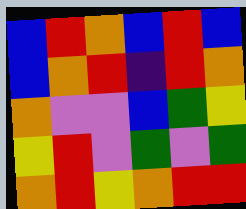[["blue", "red", "orange", "blue", "red", "blue"], ["blue", "orange", "red", "indigo", "red", "orange"], ["orange", "violet", "violet", "blue", "green", "yellow"], ["yellow", "red", "violet", "green", "violet", "green"], ["orange", "red", "yellow", "orange", "red", "red"]]